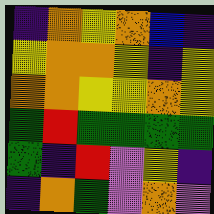[["indigo", "orange", "yellow", "orange", "blue", "indigo"], ["yellow", "orange", "orange", "yellow", "indigo", "yellow"], ["orange", "orange", "yellow", "yellow", "orange", "yellow"], ["green", "red", "green", "green", "green", "green"], ["green", "indigo", "red", "violet", "yellow", "indigo"], ["indigo", "orange", "green", "violet", "orange", "violet"]]